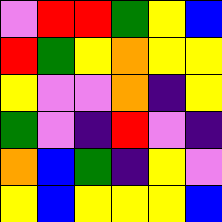[["violet", "red", "red", "green", "yellow", "blue"], ["red", "green", "yellow", "orange", "yellow", "yellow"], ["yellow", "violet", "violet", "orange", "indigo", "yellow"], ["green", "violet", "indigo", "red", "violet", "indigo"], ["orange", "blue", "green", "indigo", "yellow", "violet"], ["yellow", "blue", "yellow", "yellow", "yellow", "blue"]]